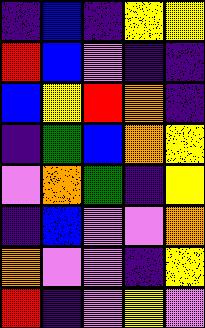[["indigo", "blue", "indigo", "yellow", "yellow"], ["red", "blue", "violet", "indigo", "indigo"], ["blue", "yellow", "red", "orange", "indigo"], ["indigo", "green", "blue", "orange", "yellow"], ["violet", "orange", "green", "indigo", "yellow"], ["indigo", "blue", "violet", "violet", "orange"], ["orange", "violet", "violet", "indigo", "yellow"], ["red", "indigo", "violet", "yellow", "violet"]]